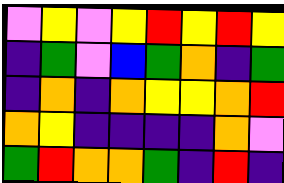[["violet", "yellow", "violet", "yellow", "red", "yellow", "red", "yellow"], ["indigo", "green", "violet", "blue", "green", "orange", "indigo", "green"], ["indigo", "orange", "indigo", "orange", "yellow", "yellow", "orange", "red"], ["orange", "yellow", "indigo", "indigo", "indigo", "indigo", "orange", "violet"], ["green", "red", "orange", "orange", "green", "indigo", "red", "indigo"]]